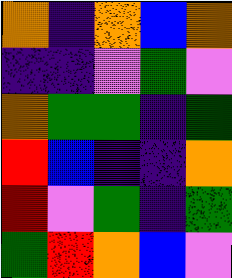[["orange", "indigo", "orange", "blue", "orange"], ["indigo", "indigo", "violet", "green", "violet"], ["orange", "green", "green", "indigo", "green"], ["red", "blue", "indigo", "indigo", "orange"], ["red", "violet", "green", "indigo", "green"], ["green", "red", "orange", "blue", "violet"]]